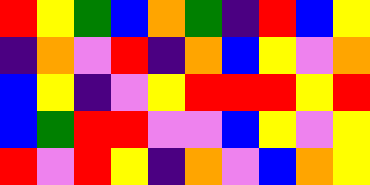[["red", "yellow", "green", "blue", "orange", "green", "indigo", "red", "blue", "yellow"], ["indigo", "orange", "violet", "red", "indigo", "orange", "blue", "yellow", "violet", "orange"], ["blue", "yellow", "indigo", "violet", "yellow", "red", "red", "red", "yellow", "red"], ["blue", "green", "red", "red", "violet", "violet", "blue", "yellow", "violet", "yellow"], ["red", "violet", "red", "yellow", "indigo", "orange", "violet", "blue", "orange", "yellow"]]